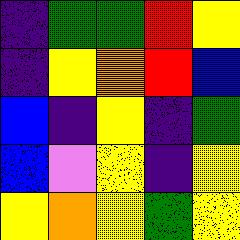[["indigo", "green", "green", "red", "yellow"], ["indigo", "yellow", "orange", "red", "blue"], ["blue", "indigo", "yellow", "indigo", "green"], ["blue", "violet", "yellow", "indigo", "yellow"], ["yellow", "orange", "yellow", "green", "yellow"]]